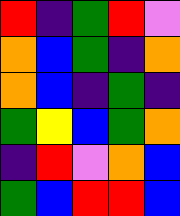[["red", "indigo", "green", "red", "violet"], ["orange", "blue", "green", "indigo", "orange"], ["orange", "blue", "indigo", "green", "indigo"], ["green", "yellow", "blue", "green", "orange"], ["indigo", "red", "violet", "orange", "blue"], ["green", "blue", "red", "red", "blue"]]